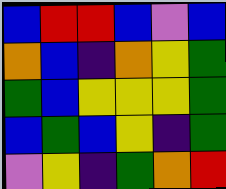[["blue", "red", "red", "blue", "violet", "blue"], ["orange", "blue", "indigo", "orange", "yellow", "green"], ["green", "blue", "yellow", "yellow", "yellow", "green"], ["blue", "green", "blue", "yellow", "indigo", "green"], ["violet", "yellow", "indigo", "green", "orange", "red"]]